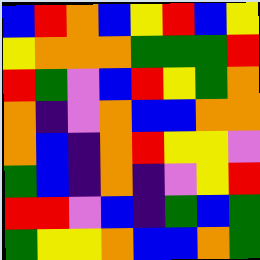[["blue", "red", "orange", "blue", "yellow", "red", "blue", "yellow"], ["yellow", "orange", "orange", "orange", "green", "green", "green", "red"], ["red", "green", "violet", "blue", "red", "yellow", "green", "orange"], ["orange", "indigo", "violet", "orange", "blue", "blue", "orange", "orange"], ["orange", "blue", "indigo", "orange", "red", "yellow", "yellow", "violet"], ["green", "blue", "indigo", "orange", "indigo", "violet", "yellow", "red"], ["red", "red", "violet", "blue", "indigo", "green", "blue", "green"], ["green", "yellow", "yellow", "orange", "blue", "blue", "orange", "green"]]